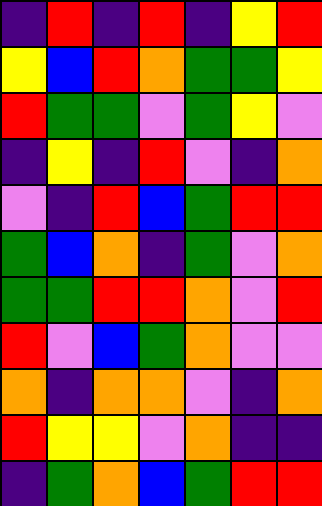[["indigo", "red", "indigo", "red", "indigo", "yellow", "red"], ["yellow", "blue", "red", "orange", "green", "green", "yellow"], ["red", "green", "green", "violet", "green", "yellow", "violet"], ["indigo", "yellow", "indigo", "red", "violet", "indigo", "orange"], ["violet", "indigo", "red", "blue", "green", "red", "red"], ["green", "blue", "orange", "indigo", "green", "violet", "orange"], ["green", "green", "red", "red", "orange", "violet", "red"], ["red", "violet", "blue", "green", "orange", "violet", "violet"], ["orange", "indigo", "orange", "orange", "violet", "indigo", "orange"], ["red", "yellow", "yellow", "violet", "orange", "indigo", "indigo"], ["indigo", "green", "orange", "blue", "green", "red", "red"]]